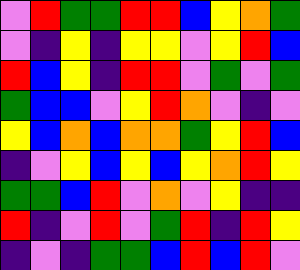[["violet", "red", "green", "green", "red", "red", "blue", "yellow", "orange", "green"], ["violet", "indigo", "yellow", "indigo", "yellow", "yellow", "violet", "yellow", "red", "blue"], ["red", "blue", "yellow", "indigo", "red", "red", "violet", "green", "violet", "green"], ["green", "blue", "blue", "violet", "yellow", "red", "orange", "violet", "indigo", "violet"], ["yellow", "blue", "orange", "blue", "orange", "orange", "green", "yellow", "red", "blue"], ["indigo", "violet", "yellow", "blue", "yellow", "blue", "yellow", "orange", "red", "yellow"], ["green", "green", "blue", "red", "violet", "orange", "violet", "yellow", "indigo", "indigo"], ["red", "indigo", "violet", "red", "violet", "green", "red", "indigo", "red", "yellow"], ["indigo", "violet", "indigo", "green", "green", "blue", "red", "blue", "red", "violet"]]